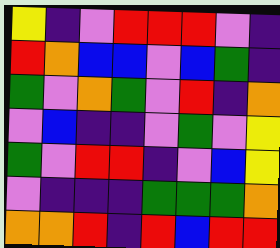[["yellow", "indigo", "violet", "red", "red", "red", "violet", "indigo"], ["red", "orange", "blue", "blue", "violet", "blue", "green", "indigo"], ["green", "violet", "orange", "green", "violet", "red", "indigo", "orange"], ["violet", "blue", "indigo", "indigo", "violet", "green", "violet", "yellow"], ["green", "violet", "red", "red", "indigo", "violet", "blue", "yellow"], ["violet", "indigo", "indigo", "indigo", "green", "green", "green", "orange"], ["orange", "orange", "red", "indigo", "red", "blue", "red", "red"]]